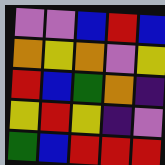[["violet", "violet", "blue", "red", "blue"], ["orange", "yellow", "orange", "violet", "yellow"], ["red", "blue", "green", "orange", "indigo"], ["yellow", "red", "yellow", "indigo", "violet"], ["green", "blue", "red", "red", "red"]]